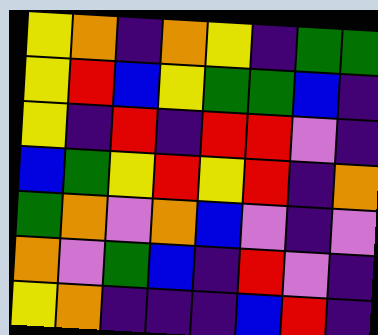[["yellow", "orange", "indigo", "orange", "yellow", "indigo", "green", "green"], ["yellow", "red", "blue", "yellow", "green", "green", "blue", "indigo"], ["yellow", "indigo", "red", "indigo", "red", "red", "violet", "indigo"], ["blue", "green", "yellow", "red", "yellow", "red", "indigo", "orange"], ["green", "orange", "violet", "orange", "blue", "violet", "indigo", "violet"], ["orange", "violet", "green", "blue", "indigo", "red", "violet", "indigo"], ["yellow", "orange", "indigo", "indigo", "indigo", "blue", "red", "indigo"]]